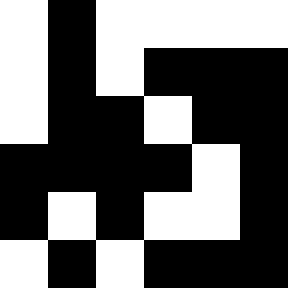[["white", "black", "white", "white", "white", "white"], ["white", "black", "white", "black", "black", "black"], ["white", "black", "black", "white", "black", "black"], ["black", "black", "black", "black", "white", "black"], ["black", "white", "black", "white", "white", "black"], ["white", "black", "white", "black", "black", "black"]]